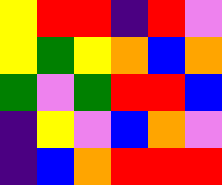[["yellow", "red", "red", "indigo", "red", "violet"], ["yellow", "green", "yellow", "orange", "blue", "orange"], ["green", "violet", "green", "red", "red", "blue"], ["indigo", "yellow", "violet", "blue", "orange", "violet"], ["indigo", "blue", "orange", "red", "red", "red"]]